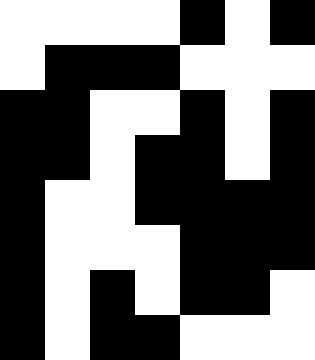[["white", "white", "white", "white", "black", "white", "black"], ["white", "black", "black", "black", "white", "white", "white"], ["black", "black", "white", "white", "black", "white", "black"], ["black", "black", "white", "black", "black", "white", "black"], ["black", "white", "white", "black", "black", "black", "black"], ["black", "white", "white", "white", "black", "black", "black"], ["black", "white", "black", "white", "black", "black", "white"], ["black", "white", "black", "black", "white", "white", "white"]]